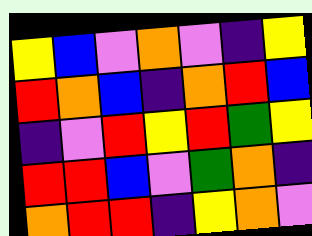[["yellow", "blue", "violet", "orange", "violet", "indigo", "yellow"], ["red", "orange", "blue", "indigo", "orange", "red", "blue"], ["indigo", "violet", "red", "yellow", "red", "green", "yellow"], ["red", "red", "blue", "violet", "green", "orange", "indigo"], ["orange", "red", "red", "indigo", "yellow", "orange", "violet"]]